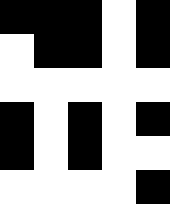[["black", "black", "black", "white", "black"], ["white", "black", "black", "white", "black"], ["white", "white", "white", "white", "white"], ["black", "white", "black", "white", "black"], ["black", "white", "black", "white", "white"], ["white", "white", "white", "white", "black"]]